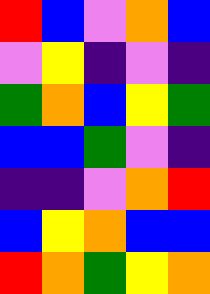[["red", "blue", "violet", "orange", "blue"], ["violet", "yellow", "indigo", "violet", "indigo"], ["green", "orange", "blue", "yellow", "green"], ["blue", "blue", "green", "violet", "indigo"], ["indigo", "indigo", "violet", "orange", "red"], ["blue", "yellow", "orange", "blue", "blue"], ["red", "orange", "green", "yellow", "orange"]]